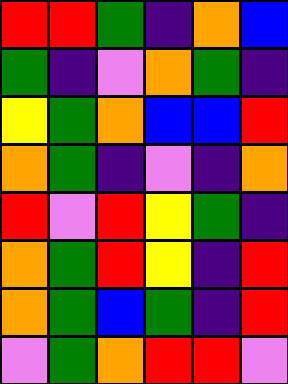[["red", "red", "green", "indigo", "orange", "blue"], ["green", "indigo", "violet", "orange", "green", "indigo"], ["yellow", "green", "orange", "blue", "blue", "red"], ["orange", "green", "indigo", "violet", "indigo", "orange"], ["red", "violet", "red", "yellow", "green", "indigo"], ["orange", "green", "red", "yellow", "indigo", "red"], ["orange", "green", "blue", "green", "indigo", "red"], ["violet", "green", "orange", "red", "red", "violet"]]